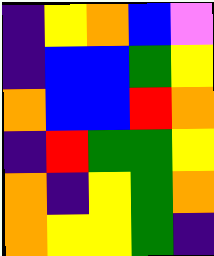[["indigo", "yellow", "orange", "blue", "violet"], ["indigo", "blue", "blue", "green", "yellow"], ["orange", "blue", "blue", "red", "orange"], ["indigo", "red", "green", "green", "yellow"], ["orange", "indigo", "yellow", "green", "orange"], ["orange", "yellow", "yellow", "green", "indigo"]]